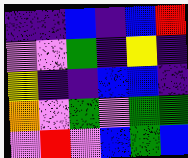[["indigo", "indigo", "blue", "indigo", "blue", "red"], ["violet", "violet", "green", "indigo", "yellow", "indigo"], ["yellow", "indigo", "indigo", "blue", "blue", "indigo"], ["orange", "violet", "green", "violet", "green", "green"], ["violet", "red", "violet", "blue", "green", "blue"]]